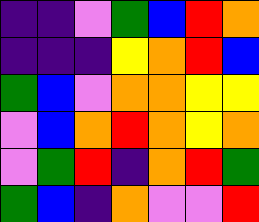[["indigo", "indigo", "violet", "green", "blue", "red", "orange"], ["indigo", "indigo", "indigo", "yellow", "orange", "red", "blue"], ["green", "blue", "violet", "orange", "orange", "yellow", "yellow"], ["violet", "blue", "orange", "red", "orange", "yellow", "orange"], ["violet", "green", "red", "indigo", "orange", "red", "green"], ["green", "blue", "indigo", "orange", "violet", "violet", "red"]]